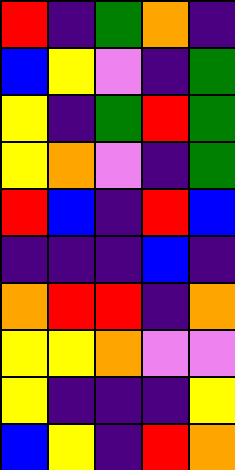[["red", "indigo", "green", "orange", "indigo"], ["blue", "yellow", "violet", "indigo", "green"], ["yellow", "indigo", "green", "red", "green"], ["yellow", "orange", "violet", "indigo", "green"], ["red", "blue", "indigo", "red", "blue"], ["indigo", "indigo", "indigo", "blue", "indigo"], ["orange", "red", "red", "indigo", "orange"], ["yellow", "yellow", "orange", "violet", "violet"], ["yellow", "indigo", "indigo", "indigo", "yellow"], ["blue", "yellow", "indigo", "red", "orange"]]